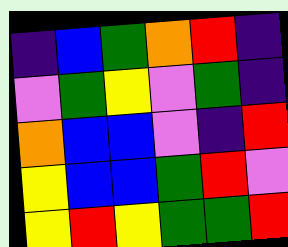[["indigo", "blue", "green", "orange", "red", "indigo"], ["violet", "green", "yellow", "violet", "green", "indigo"], ["orange", "blue", "blue", "violet", "indigo", "red"], ["yellow", "blue", "blue", "green", "red", "violet"], ["yellow", "red", "yellow", "green", "green", "red"]]